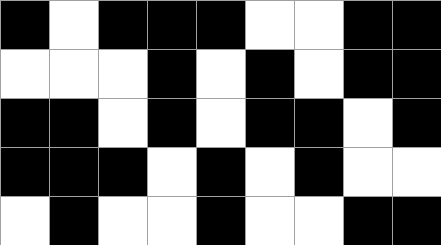[["black", "white", "black", "black", "black", "white", "white", "black", "black"], ["white", "white", "white", "black", "white", "black", "white", "black", "black"], ["black", "black", "white", "black", "white", "black", "black", "white", "black"], ["black", "black", "black", "white", "black", "white", "black", "white", "white"], ["white", "black", "white", "white", "black", "white", "white", "black", "black"]]